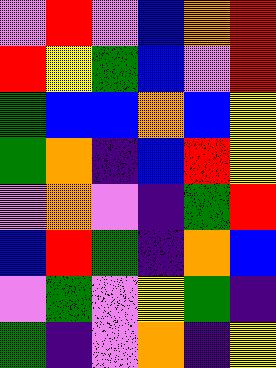[["violet", "red", "violet", "blue", "orange", "red"], ["red", "yellow", "green", "blue", "violet", "red"], ["green", "blue", "blue", "orange", "blue", "yellow"], ["green", "orange", "indigo", "blue", "red", "yellow"], ["violet", "orange", "violet", "indigo", "green", "red"], ["blue", "red", "green", "indigo", "orange", "blue"], ["violet", "green", "violet", "yellow", "green", "indigo"], ["green", "indigo", "violet", "orange", "indigo", "yellow"]]